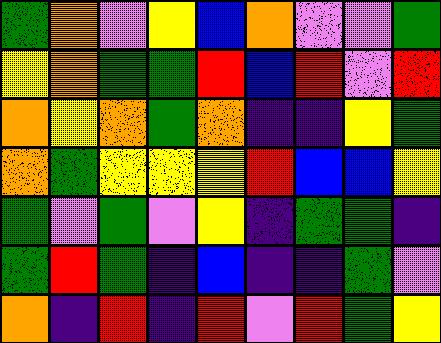[["green", "orange", "violet", "yellow", "blue", "orange", "violet", "violet", "green"], ["yellow", "orange", "green", "green", "red", "blue", "red", "violet", "red"], ["orange", "yellow", "orange", "green", "orange", "indigo", "indigo", "yellow", "green"], ["orange", "green", "yellow", "yellow", "yellow", "red", "blue", "blue", "yellow"], ["green", "violet", "green", "violet", "yellow", "indigo", "green", "green", "indigo"], ["green", "red", "green", "indigo", "blue", "indigo", "indigo", "green", "violet"], ["orange", "indigo", "red", "indigo", "red", "violet", "red", "green", "yellow"]]